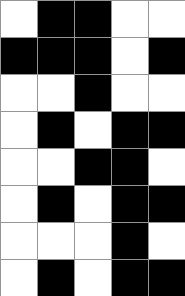[["white", "black", "black", "white", "white"], ["black", "black", "black", "white", "black"], ["white", "white", "black", "white", "white"], ["white", "black", "white", "black", "black"], ["white", "white", "black", "black", "white"], ["white", "black", "white", "black", "black"], ["white", "white", "white", "black", "white"], ["white", "black", "white", "black", "black"]]